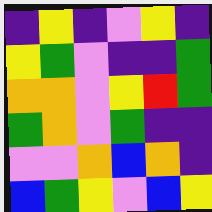[["indigo", "yellow", "indigo", "violet", "yellow", "indigo"], ["yellow", "green", "violet", "indigo", "indigo", "green"], ["orange", "orange", "violet", "yellow", "red", "green"], ["green", "orange", "violet", "green", "indigo", "indigo"], ["violet", "violet", "orange", "blue", "orange", "indigo"], ["blue", "green", "yellow", "violet", "blue", "yellow"]]